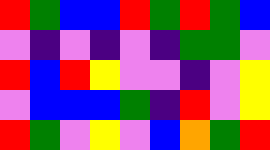[["red", "green", "blue", "blue", "red", "green", "red", "green", "blue"], ["violet", "indigo", "violet", "indigo", "violet", "indigo", "green", "green", "violet"], ["red", "blue", "red", "yellow", "violet", "violet", "indigo", "violet", "yellow"], ["violet", "blue", "blue", "blue", "green", "indigo", "red", "violet", "yellow"], ["red", "green", "violet", "yellow", "violet", "blue", "orange", "green", "red"]]